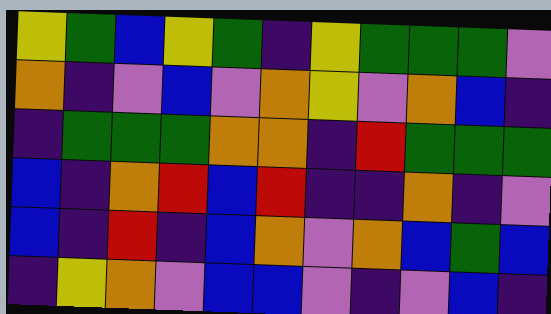[["yellow", "green", "blue", "yellow", "green", "indigo", "yellow", "green", "green", "green", "violet"], ["orange", "indigo", "violet", "blue", "violet", "orange", "yellow", "violet", "orange", "blue", "indigo"], ["indigo", "green", "green", "green", "orange", "orange", "indigo", "red", "green", "green", "green"], ["blue", "indigo", "orange", "red", "blue", "red", "indigo", "indigo", "orange", "indigo", "violet"], ["blue", "indigo", "red", "indigo", "blue", "orange", "violet", "orange", "blue", "green", "blue"], ["indigo", "yellow", "orange", "violet", "blue", "blue", "violet", "indigo", "violet", "blue", "indigo"]]